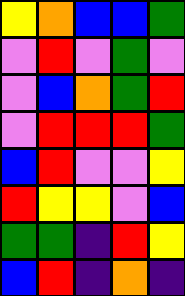[["yellow", "orange", "blue", "blue", "green"], ["violet", "red", "violet", "green", "violet"], ["violet", "blue", "orange", "green", "red"], ["violet", "red", "red", "red", "green"], ["blue", "red", "violet", "violet", "yellow"], ["red", "yellow", "yellow", "violet", "blue"], ["green", "green", "indigo", "red", "yellow"], ["blue", "red", "indigo", "orange", "indigo"]]